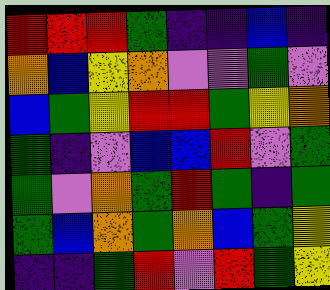[["red", "red", "red", "green", "indigo", "indigo", "blue", "indigo"], ["orange", "blue", "yellow", "orange", "violet", "violet", "green", "violet"], ["blue", "green", "yellow", "red", "red", "green", "yellow", "orange"], ["green", "indigo", "violet", "blue", "blue", "red", "violet", "green"], ["green", "violet", "orange", "green", "red", "green", "indigo", "green"], ["green", "blue", "orange", "green", "orange", "blue", "green", "yellow"], ["indigo", "indigo", "green", "red", "violet", "red", "green", "yellow"]]